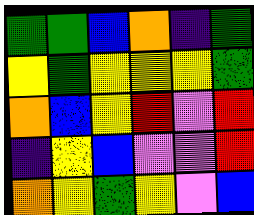[["green", "green", "blue", "orange", "indigo", "green"], ["yellow", "green", "yellow", "yellow", "yellow", "green"], ["orange", "blue", "yellow", "red", "violet", "red"], ["indigo", "yellow", "blue", "violet", "violet", "red"], ["orange", "yellow", "green", "yellow", "violet", "blue"]]